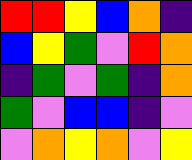[["red", "red", "yellow", "blue", "orange", "indigo"], ["blue", "yellow", "green", "violet", "red", "orange"], ["indigo", "green", "violet", "green", "indigo", "orange"], ["green", "violet", "blue", "blue", "indigo", "violet"], ["violet", "orange", "yellow", "orange", "violet", "yellow"]]